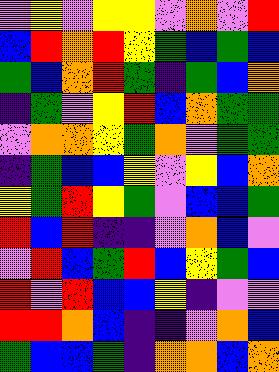[["violet", "yellow", "violet", "yellow", "yellow", "violet", "orange", "violet", "red"], ["blue", "red", "orange", "red", "yellow", "green", "blue", "green", "blue"], ["green", "blue", "orange", "red", "green", "indigo", "green", "blue", "orange"], ["indigo", "green", "violet", "yellow", "red", "blue", "orange", "green", "green"], ["violet", "orange", "orange", "yellow", "green", "orange", "violet", "green", "green"], ["indigo", "green", "blue", "blue", "yellow", "violet", "yellow", "blue", "orange"], ["yellow", "green", "red", "yellow", "green", "violet", "blue", "blue", "green"], ["red", "blue", "red", "indigo", "indigo", "violet", "orange", "blue", "violet"], ["violet", "red", "blue", "green", "red", "blue", "yellow", "green", "blue"], ["red", "violet", "red", "blue", "blue", "yellow", "indigo", "violet", "violet"], ["red", "red", "orange", "blue", "indigo", "indigo", "violet", "orange", "blue"], ["green", "blue", "blue", "green", "indigo", "orange", "orange", "blue", "orange"]]